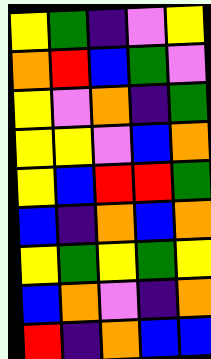[["yellow", "green", "indigo", "violet", "yellow"], ["orange", "red", "blue", "green", "violet"], ["yellow", "violet", "orange", "indigo", "green"], ["yellow", "yellow", "violet", "blue", "orange"], ["yellow", "blue", "red", "red", "green"], ["blue", "indigo", "orange", "blue", "orange"], ["yellow", "green", "yellow", "green", "yellow"], ["blue", "orange", "violet", "indigo", "orange"], ["red", "indigo", "orange", "blue", "blue"]]